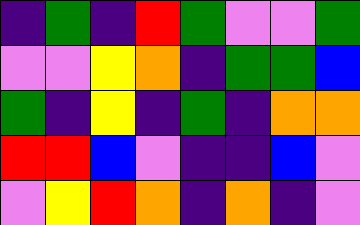[["indigo", "green", "indigo", "red", "green", "violet", "violet", "green"], ["violet", "violet", "yellow", "orange", "indigo", "green", "green", "blue"], ["green", "indigo", "yellow", "indigo", "green", "indigo", "orange", "orange"], ["red", "red", "blue", "violet", "indigo", "indigo", "blue", "violet"], ["violet", "yellow", "red", "orange", "indigo", "orange", "indigo", "violet"]]